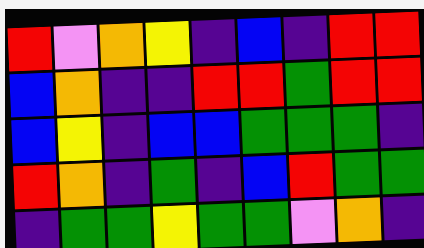[["red", "violet", "orange", "yellow", "indigo", "blue", "indigo", "red", "red"], ["blue", "orange", "indigo", "indigo", "red", "red", "green", "red", "red"], ["blue", "yellow", "indigo", "blue", "blue", "green", "green", "green", "indigo"], ["red", "orange", "indigo", "green", "indigo", "blue", "red", "green", "green"], ["indigo", "green", "green", "yellow", "green", "green", "violet", "orange", "indigo"]]